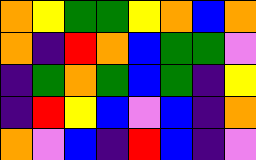[["orange", "yellow", "green", "green", "yellow", "orange", "blue", "orange"], ["orange", "indigo", "red", "orange", "blue", "green", "green", "violet"], ["indigo", "green", "orange", "green", "blue", "green", "indigo", "yellow"], ["indigo", "red", "yellow", "blue", "violet", "blue", "indigo", "orange"], ["orange", "violet", "blue", "indigo", "red", "blue", "indigo", "violet"]]